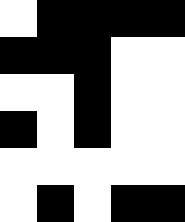[["white", "black", "black", "black", "black"], ["black", "black", "black", "white", "white"], ["white", "white", "black", "white", "white"], ["black", "white", "black", "white", "white"], ["white", "white", "white", "white", "white"], ["white", "black", "white", "black", "black"]]